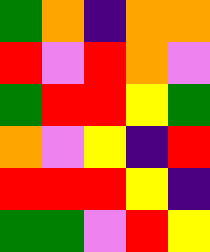[["green", "orange", "indigo", "orange", "orange"], ["red", "violet", "red", "orange", "violet"], ["green", "red", "red", "yellow", "green"], ["orange", "violet", "yellow", "indigo", "red"], ["red", "red", "red", "yellow", "indigo"], ["green", "green", "violet", "red", "yellow"]]